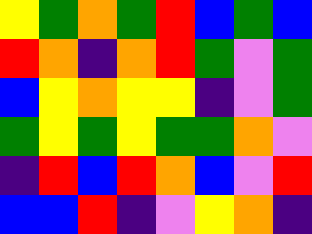[["yellow", "green", "orange", "green", "red", "blue", "green", "blue"], ["red", "orange", "indigo", "orange", "red", "green", "violet", "green"], ["blue", "yellow", "orange", "yellow", "yellow", "indigo", "violet", "green"], ["green", "yellow", "green", "yellow", "green", "green", "orange", "violet"], ["indigo", "red", "blue", "red", "orange", "blue", "violet", "red"], ["blue", "blue", "red", "indigo", "violet", "yellow", "orange", "indigo"]]